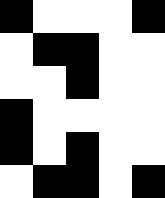[["black", "white", "white", "white", "black"], ["white", "black", "black", "white", "white"], ["white", "white", "black", "white", "white"], ["black", "white", "white", "white", "white"], ["black", "white", "black", "white", "white"], ["white", "black", "black", "white", "black"]]